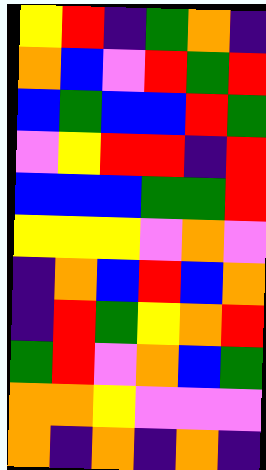[["yellow", "red", "indigo", "green", "orange", "indigo"], ["orange", "blue", "violet", "red", "green", "red"], ["blue", "green", "blue", "blue", "red", "green"], ["violet", "yellow", "red", "red", "indigo", "red"], ["blue", "blue", "blue", "green", "green", "red"], ["yellow", "yellow", "yellow", "violet", "orange", "violet"], ["indigo", "orange", "blue", "red", "blue", "orange"], ["indigo", "red", "green", "yellow", "orange", "red"], ["green", "red", "violet", "orange", "blue", "green"], ["orange", "orange", "yellow", "violet", "violet", "violet"], ["orange", "indigo", "orange", "indigo", "orange", "indigo"]]